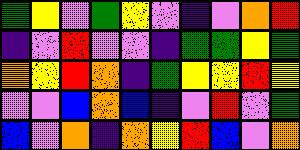[["green", "yellow", "violet", "green", "yellow", "violet", "indigo", "violet", "orange", "red"], ["indigo", "violet", "red", "violet", "violet", "indigo", "green", "green", "yellow", "green"], ["orange", "yellow", "red", "orange", "indigo", "green", "yellow", "yellow", "red", "yellow"], ["violet", "violet", "blue", "orange", "blue", "indigo", "violet", "red", "violet", "green"], ["blue", "violet", "orange", "indigo", "orange", "yellow", "red", "blue", "violet", "orange"]]